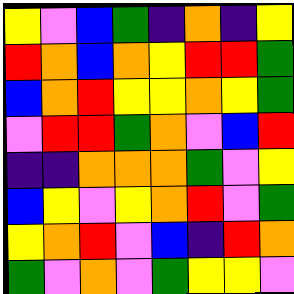[["yellow", "violet", "blue", "green", "indigo", "orange", "indigo", "yellow"], ["red", "orange", "blue", "orange", "yellow", "red", "red", "green"], ["blue", "orange", "red", "yellow", "yellow", "orange", "yellow", "green"], ["violet", "red", "red", "green", "orange", "violet", "blue", "red"], ["indigo", "indigo", "orange", "orange", "orange", "green", "violet", "yellow"], ["blue", "yellow", "violet", "yellow", "orange", "red", "violet", "green"], ["yellow", "orange", "red", "violet", "blue", "indigo", "red", "orange"], ["green", "violet", "orange", "violet", "green", "yellow", "yellow", "violet"]]